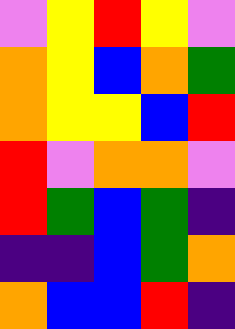[["violet", "yellow", "red", "yellow", "violet"], ["orange", "yellow", "blue", "orange", "green"], ["orange", "yellow", "yellow", "blue", "red"], ["red", "violet", "orange", "orange", "violet"], ["red", "green", "blue", "green", "indigo"], ["indigo", "indigo", "blue", "green", "orange"], ["orange", "blue", "blue", "red", "indigo"]]